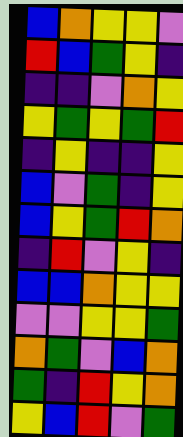[["blue", "orange", "yellow", "yellow", "violet"], ["red", "blue", "green", "yellow", "indigo"], ["indigo", "indigo", "violet", "orange", "yellow"], ["yellow", "green", "yellow", "green", "red"], ["indigo", "yellow", "indigo", "indigo", "yellow"], ["blue", "violet", "green", "indigo", "yellow"], ["blue", "yellow", "green", "red", "orange"], ["indigo", "red", "violet", "yellow", "indigo"], ["blue", "blue", "orange", "yellow", "yellow"], ["violet", "violet", "yellow", "yellow", "green"], ["orange", "green", "violet", "blue", "orange"], ["green", "indigo", "red", "yellow", "orange"], ["yellow", "blue", "red", "violet", "green"]]